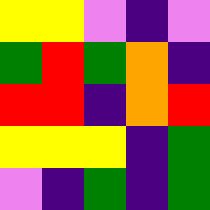[["yellow", "yellow", "violet", "indigo", "violet"], ["green", "red", "green", "orange", "indigo"], ["red", "red", "indigo", "orange", "red"], ["yellow", "yellow", "yellow", "indigo", "green"], ["violet", "indigo", "green", "indigo", "green"]]